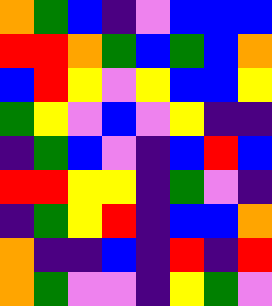[["orange", "green", "blue", "indigo", "violet", "blue", "blue", "blue"], ["red", "red", "orange", "green", "blue", "green", "blue", "orange"], ["blue", "red", "yellow", "violet", "yellow", "blue", "blue", "yellow"], ["green", "yellow", "violet", "blue", "violet", "yellow", "indigo", "indigo"], ["indigo", "green", "blue", "violet", "indigo", "blue", "red", "blue"], ["red", "red", "yellow", "yellow", "indigo", "green", "violet", "indigo"], ["indigo", "green", "yellow", "red", "indigo", "blue", "blue", "orange"], ["orange", "indigo", "indigo", "blue", "indigo", "red", "indigo", "red"], ["orange", "green", "violet", "violet", "indigo", "yellow", "green", "violet"]]